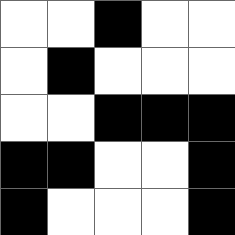[["white", "white", "black", "white", "white"], ["white", "black", "white", "white", "white"], ["white", "white", "black", "black", "black"], ["black", "black", "white", "white", "black"], ["black", "white", "white", "white", "black"]]